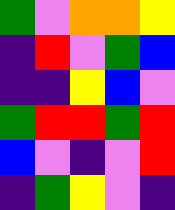[["green", "violet", "orange", "orange", "yellow"], ["indigo", "red", "violet", "green", "blue"], ["indigo", "indigo", "yellow", "blue", "violet"], ["green", "red", "red", "green", "red"], ["blue", "violet", "indigo", "violet", "red"], ["indigo", "green", "yellow", "violet", "indigo"]]